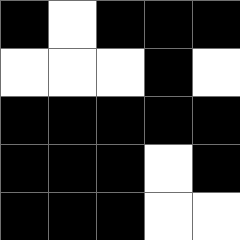[["black", "white", "black", "black", "black"], ["white", "white", "white", "black", "white"], ["black", "black", "black", "black", "black"], ["black", "black", "black", "white", "black"], ["black", "black", "black", "white", "white"]]